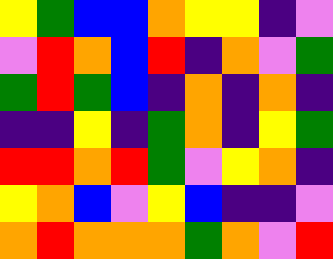[["yellow", "green", "blue", "blue", "orange", "yellow", "yellow", "indigo", "violet"], ["violet", "red", "orange", "blue", "red", "indigo", "orange", "violet", "green"], ["green", "red", "green", "blue", "indigo", "orange", "indigo", "orange", "indigo"], ["indigo", "indigo", "yellow", "indigo", "green", "orange", "indigo", "yellow", "green"], ["red", "red", "orange", "red", "green", "violet", "yellow", "orange", "indigo"], ["yellow", "orange", "blue", "violet", "yellow", "blue", "indigo", "indigo", "violet"], ["orange", "red", "orange", "orange", "orange", "green", "orange", "violet", "red"]]